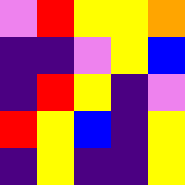[["violet", "red", "yellow", "yellow", "orange"], ["indigo", "indigo", "violet", "yellow", "blue"], ["indigo", "red", "yellow", "indigo", "violet"], ["red", "yellow", "blue", "indigo", "yellow"], ["indigo", "yellow", "indigo", "indigo", "yellow"]]